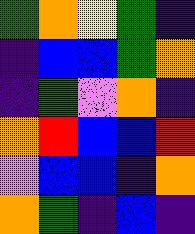[["green", "orange", "yellow", "green", "indigo"], ["indigo", "blue", "blue", "green", "orange"], ["indigo", "green", "violet", "orange", "indigo"], ["orange", "red", "blue", "blue", "red"], ["violet", "blue", "blue", "indigo", "orange"], ["orange", "green", "indigo", "blue", "indigo"]]